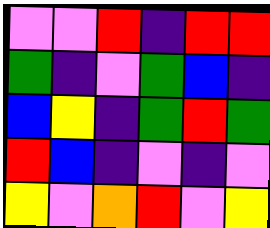[["violet", "violet", "red", "indigo", "red", "red"], ["green", "indigo", "violet", "green", "blue", "indigo"], ["blue", "yellow", "indigo", "green", "red", "green"], ["red", "blue", "indigo", "violet", "indigo", "violet"], ["yellow", "violet", "orange", "red", "violet", "yellow"]]